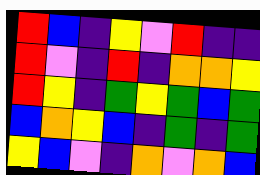[["red", "blue", "indigo", "yellow", "violet", "red", "indigo", "indigo"], ["red", "violet", "indigo", "red", "indigo", "orange", "orange", "yellow"], ["red", "yellow", "indigo", "green", "yellow", "green", "blue", "green"], ["blue", "orange", "yellow", "blue", "indigo", "green", "indigo", "green"], ["yellow", "blue", "violet", "indigo", "orange", "violet", "orange", "blue"]]